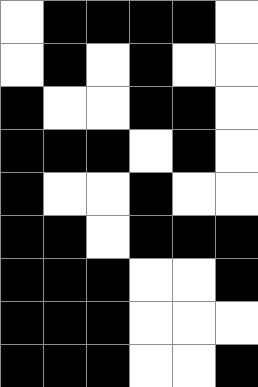[["white", "black", "black", "black", "black", "white"], ["white", "black", "white", "black", "white", "white"], ["black", "white", "white", "black", "black", "white"], ["black", "black", "black", "white", "black", "white"], ["black", "white", "white", "black", "white", "white"], ["black", "black", "white", "black", "black", "black"], ["black", "black", "black", "white", "white", "black"], ["black", "black", "black", "white", "white", "white"], ["black", "black", "black", "white", "white", "black"]]